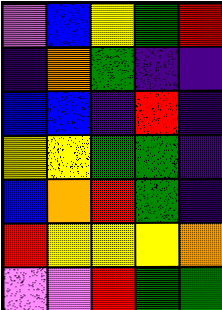[["violet", "blue", "yellow", "green", "red"], ["indigo", "orange", "green", "indigo", "indigo"], ["blue", "blue", "indigo", "red", "indigo"], ["yellow", "yellow", "green", "green", "indigo"], ["blue", "orange", "red", "green", "indigo"], ["red", "yellow", "yellow", "yellow", "orange"], ["violet", "violet", "red", "green", "green"]]